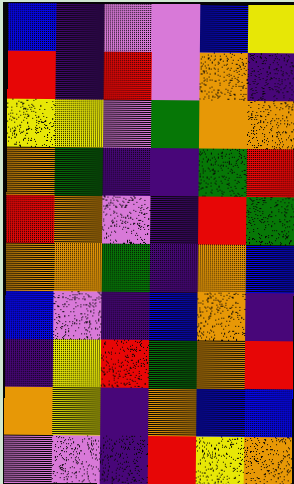[["blue", "indigo", "violet", "violet", "blue", "yellow"], ["red", "indigo", "red", "violet", "orange", "indigo"], ["yellow", "yellow", "violet", "green", "orange", "orange"], ["orange", "green", "indigo", "indigo", "green", "red"], ["red", "orange", "violet", "indigo", "red", "green"], ["orange", "orange", "green", "indigo", "orange", "blue"], ["blue", "violet", "indigo", "blue", "orange", "indigo"], ["indigo", "yellow", "red", "green", "orange", "red"], ["orange", "yellow", "indigo", "orange", "blue", "blue"], ["violet", "violet", "indigo", "red", "yellow", "orange"]]